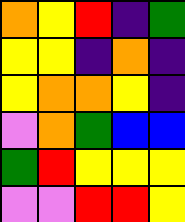[["orange", "yellow", "red", "indigo", "green"], ["yellow", "yellow", "indigo", "orange", "indigo"], ["yellow", "orange", "orange", "yellow", "indigo"], ["violet", "orange", "green", "blue", "blue"], ["green", "red", "yellow", "yellow", "yellow"], ["violet", "violet", "red", "red", "yellow"]]